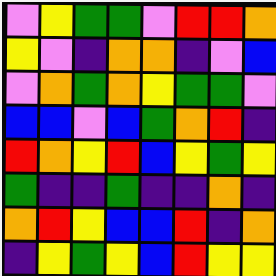[["violet", "yellow", "green", "green", "violet", "red", "red", "orange"], ["yellow", "violet", "indigo", "orange", "orange", "indigo", "violet", "blue"], ["violet", "orange", "green", "orange", "yellow", "green", "green", "violet"], ["blue", "blue", "violet", "blue", "green", "orange", "red", "indigo"], ["red", "orange", "yellow", "red", "blue", "yellow", "green", "yellow"], ["green", "indigo", "indigo", "green", "indigo", "indigo", "orange", "indigo"], ["orange", "red", "yellow", "blue", "blue", "red", "indigo", "orange"], ["indigo", "yellow", "green", "yellow", "blue", "red", "yellow", "yellow"]]